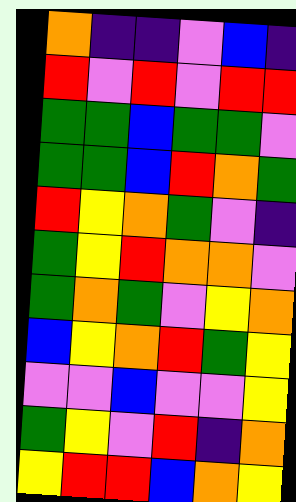[["orange", "indigo", "indigo", "violet", "blue", "indigo"], ["red", "violet", "red", "violet", "red", "red"], ["green", "green", "blue", "green", "green", "violet"], ["green", "green", "blue", "red", "orange", "green"], ["red", "yellow", "orange", "green", "violet", "indigo"], ["green", "yellow", "red", "orange", "orange", "violet"], ["green", "orange", "green", "violet", "yellow", "orange"], ["blue", "yellow", "orange", "red", "green", "yellow"], ["violet", "violet", "blue", "violet", "violet", "yellow"], ["green", "yellow", "violet", "red", "indigo", "orange"], ["yellow", "red", "red", "blue", "orange", "yellow"]]